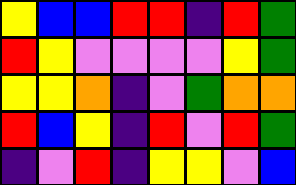[["yellow", "blue", "blue", "red", "red", "indigo", "red", "green"], ["red", "yellow", "violet", "violet", "violet", "violet", "yellow", "green"], ["yellow", "yellow", "orange", "indigo", "violet", "green", "orange", "orange"], ["red", "blue", "yellow", "indigo", "red", "violet", "red", "green"], ["indigo", "violet", "red", "indigo", "yellow", "yellow", "violet", "blue"]]